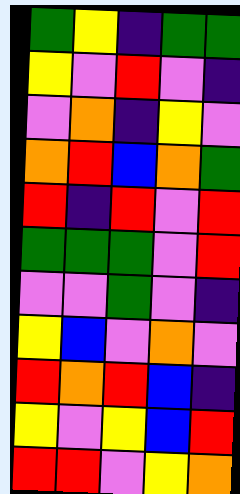[["green", "yellow", "indigo", "green", "green"], ["yellow", "violet", "red", "violet", "indigo"], ["violet", "orange", "indigo", "yellow", "violet"], ["orange", "red", "blue", "orange", "green"], ["red", "indigo", "red", "violet", "red"], ["green", "green", "green", "violet", "red"], ["violet", "violet", "green", "violet", "indigo"], ["yellow", "blue", "violet", "orange", "violet"], ["red", "orange", "red", "blue", "indigo"], ["yellow", "violet", "yellow", "blue", "red"], ["red", "red", "violet", "yellow", "orange"]]